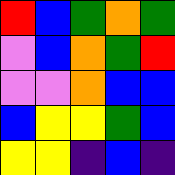[["red", "blue", "green", "orange", "green"], ["violet", "blue", "orange", "green", "red"], ["violet", "violet", "orange", "blue", "blue"], ["blue", "yellow", "yellow", "green", "blue"], ["yellow", "yellow", "indigo", "blue", "indigo"]]